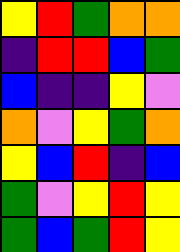[["yellow", "red", "green", "orange", "orange"], ["indigo", "red", "red", "blue", "green"], ["blue", "indigo", "indigo", "yellow", "violet"], ["orange", "violet", "yellow", "green", "orange"], ["yellow", "blue", "red", "indigo", "blue"], ["green", "violet", "yellow", "red", "yellow"], ["green", "blue", "green", "red", "yellow"]]